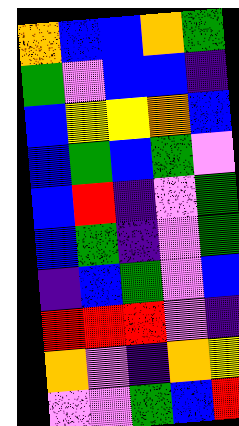[["orange", "blue", "blue", "orange", "green"], ["green", "violet", "blue", "blue", "indigo"], ["blue", "yellow", "yellow", "orange", "blue"], ["blue", "green", "blue", "green", "violet"], ["blue", "red", "indigo", "violet", "green"], ["blue", "green", "indigo", "violet", "green"], ["indigo", "blue", "green", "violet", "blue"], ["red", "red", "red", "violet", "indigo"], ["orange", "violet", "indigo", "orange", "yellow"], ["violet", "violet", "green", "blue", "red"]]